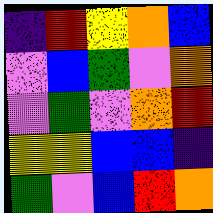[["indigo", "red", "yellow", "orange", "blue"], ["violet", "blue", "green", "violet", "orange"], ["violet", "green", "violet", "orange", "red"], ["yellow", "yellow", "blue", "blue", "indigo"], ["green", "violet", "blue", "red", "orange"]]